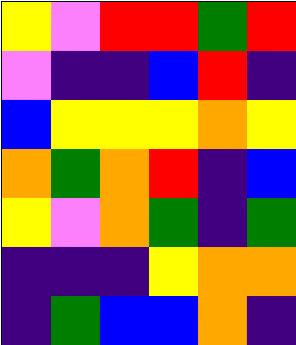[["yellow", "violet", "red", "red", "green", "red"], ["violet", "indigo", "indigo", "blue", "red", "indigo"], ["blue", "yellow", "yellow", "yellow", "orange", "yellow"], ["orange", "green", "orange", "red", "indigo", "blue"], ["yellow", "violet", "orange", "green", "indigo", "green"], ["indigo", "indigo", "indigo", "yellow", "orange", "orange"], ["indigo", "green", "blue", "blue", "orange", "indigo"]]